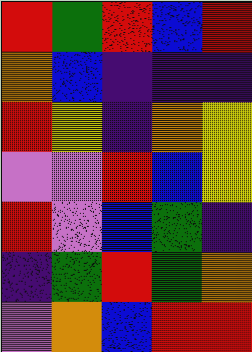[["red", "green", "red", "blue", "red"], ["orange", "blue", "indigo", "indigo", "indigo"], ["red", "yellow", "indigo", "orange", "yellow"], ["violet", "violet", "red", "blue", "yellow"], ["red", "violet", "blue", "green", "indigo"], ["indigo", "green", "red", "green", "orange"], ["violet", "orange", "blue", "red", "red"]]